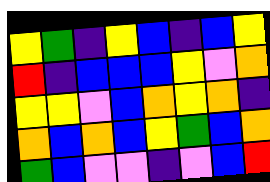[["yellow", "green", "indigo", "yellow", "blue", "indigo", "blue", "yellow"], ["red", "indigo", "blue", "blue", "blue", "yellow", "violet", "orange"], ["yellow", "yellow", "violet", "blue", "orange", "yellow", "orange", "indigo"], ["orange", "blue", "orange", "blue", "yellow", "green", "blue", "orange"], ["green", "blue", "violet", "violet", "indigo", "violet", "blue", "red"]]